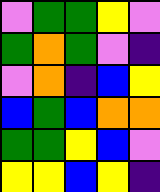[["violet", "green", "green", "yellow", "violet"], ["green", "orange", "green", "violet", "indigo"], ["violet", "orange", "indigo", "blue", "yellow"], ["blue", "green", "blue", "orange", "orange"], ["green", "green", "yellow", "blue", "violet"], ["yellow", "yellow", "blue", "yellow", "indigo"]]